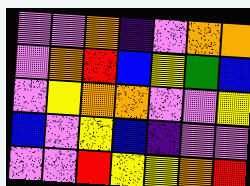[["violet", "violet", "orange", "indigo", "violet", "orange", "orange"], ["violet", "orange", "red", "blue", "yellow", "green", "blue"], ["violet", "yellow", "orange", "orange", "violet", "violet", "yellow"], ["blue", "violet", "yellow", "blue", "indigo", "violet", "violet"], ["violet", "violet", "red", "yellow", "yellow", "orange", "red"]]